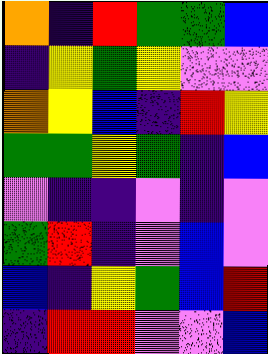[["orange", "indigo", "red", "green", "green", "blue"], ["indigo", "yellow", "green", "yellow", "violet", "violet"], ["orange", "yellow", "blue", "indigo", "red", "yellow"], ["green", "green", "yellow", "green", "indigo", "blue"], ["violet", "indigo", "indigo", "violet", "indigo", "violet"], ["green", "red", "indigo", "violet", "blue", "violet"], ["blue", "indigo", "yellow", "green", "blue", "red"], ["indigo", "red", "red", "violet", "violet", "blue"]]